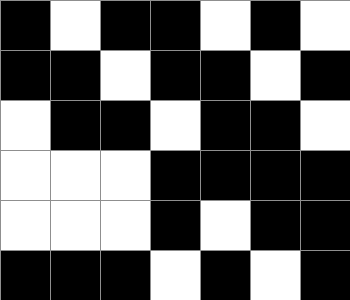[["black", "white", "black", "black", "white", "black", "white"], ["black", "black", "white", "black", "black", "white", "black"], ["white", "black", "black", "white", "black", "black", "white"], ["white", "white", "white", "black", "black", "black", "black"], ["white", "white", "white", "black", "white", "black", "black"], ["black", "black", "black", "white", "black", "white", "black"]]